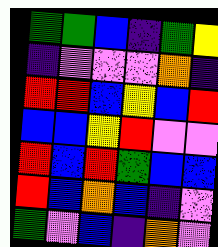[["green", "green", "blue", "indigo", "green", "yellow"], ["indigo", "violet", "violet", "violet", "orange", "indigo"], ["red", "red", "blue", "yellow", "blue", "red"], ["blue", "blue", "yellow", "red", "violet", "violet"], ["red", "blue", "red", "green", "blue", "blue"], ["red", "blue", "orange", "blue", "indigo", "violet"], ["green", "violet", "blue", "indigo", "orange", "violet"]]